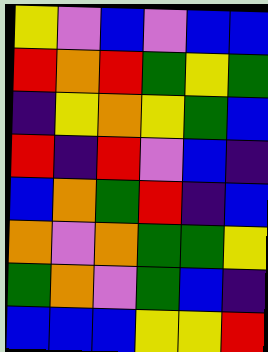[["yellow", "violet", "blue", "violet", "blue", "blue"], ["red", "orange", "red", "green", "yellow", "green"], ["indigo", "yellow", "orange", "yellow", "green", "blue"], ["red", "indigo", "red", "violet", "blue", "indigo"], ["blue", "orange", "green", "red", "indigo", "blue"], ["orange", "violet", "orange", "green", "green", "yellow"], ["green", "orange", "violet", "green", "blue", "indigo"], ["blue", "blue", "blue", "yellow", "yellow", "red"]]